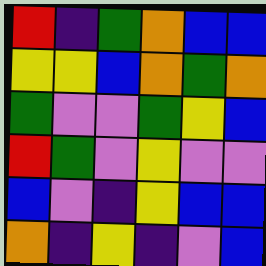[["red", "indigo", "green", "orange", "blue", "blue"], ["yellow", "yellow", "blue", "orange", "green", "orange"], ["green", "violet", "violet", "green", "yellow", "blue"], ["red", "green", "violet", "yellow", "violet", "violet"], ["blue", "violet", "indigo", "yellow", "blue", "blue"], ["orange", "indigo", "yellow", "indigo", "violet", "blue"]]